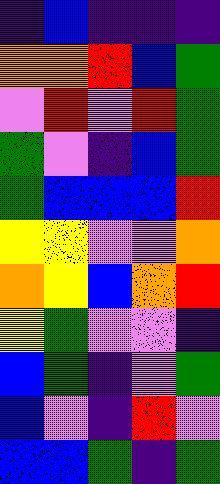[["indigo", "blue", "indigo", "indigo", "indigo"], ["orange", "orange", "red", "blue", "green"], ["violet", "red", "violet", "red", "green"], ["green", "violet", "indigo", "blue", "green"], ["green", "blue", "blue", "blue", "red"], ["yellow", "yellow", "violet", "violet", "orange"], ["orange", "yellow", "blue", "orange", "red"], ["yellow", "green", "violet", "violet", "indigo"], ["blue", "green", "indigo", "violet", "green"], ["blue", "violet", "indigo", "red", "violet"], ["blue", "blue", "green", "indigo", "green"]]